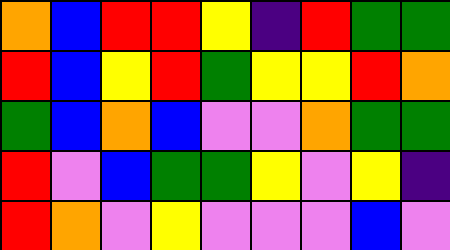[["orange", "blue", "red", "red", "yellow", "indigo", "red", "green", "green"], ["red", "blue", "yellow", "red", "green", "yellow", "yellow", "red", "orange"], ["green", "blue", "orange", "blue", "violet", "violet", "orange", "green", "green"], ["red", "violet", "blue", "green", "green", "yellow", "violet", "yellow", "indigo"], ["red", "orange", "violet", "yellow", "violet", "violet", "violet", "blue", "violet"]]